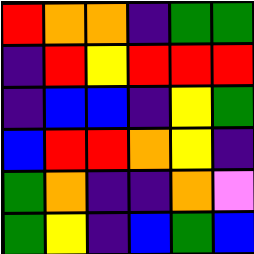[["red", "orange", "orange", "indigo", "green", "green"], ["indigo", "red", "yellow", "red", "red", "red"], ["indigo", "blue", "blue", "indigo", "yellow", "green"], ["blue", "red", "red", "orange", "yellow", "indigo"], ["green", "orange", "indigo", "indigo", "orange", "violet"], ["green", "yellow", "indigo", "blue", "green", "blue"]]